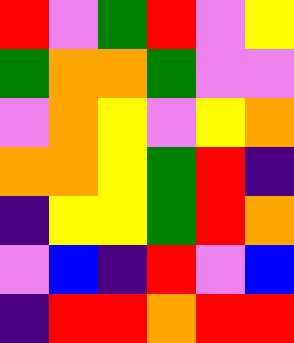[["red", "violet", "green", "red", "violet", "yellow"], ["green", "orange", "orange", "green", "violet", "violet"], ["violet", "orange", "yellow", "violet", "yellow", "orange"], ["orange", "orange", "yellow", "green", "red", "indigo"], ["indigo", "yellow", "yellow", "green", "red", "orange"], ["violet", "blue", "indigo", "red", "violet", "blue"], ["indigo", "red", "red", "orange", "red", "red"]]